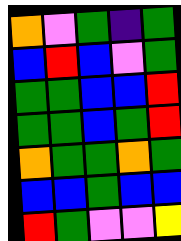[["orange", "violet", "green", "indigo", "green"], ["blue", "red", "blue", "violet", "green"], ["green", "green", "blue", "blue", "red"], ["green", "green", "blue", "green", "red"], ["orange", "green", "green", "orange", "green"], ["blue", "blue", "green", "blue", "blue"], ["red", "green", "violet", "violet", "yellow"]]